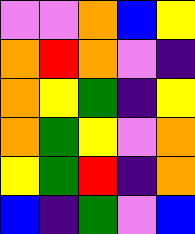[["violet", "violet", "orange", "blue", "yellow"], ["orange", "red", "orange", "violet", "indigo"], ["orange", "yellow", "green", "indigo", "yellow"], ["orange", "green", "yellow", "violet", "orange"], ["yellow", "green", "red", "indigo", "orange"], ["blue", "indigo", "green", "violet", "blue"]]